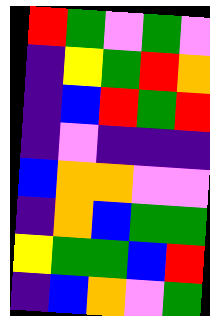[["red", "green", "violet", "green", "violet"], ["indigo", "yellow", "green", "red", "orange"], ["indigo", "blue", "red", "green", "red"], ["indigo", "violet", "indigo", "indigo", "indigo"], ["blue", "orange", "orange", "violet", "violet"], ["indigo", "orange", "blue", "green", "green"], ["yellow", "green", "green", "blue", "red"], ["indigo", "blue", "orange", "violet", "green"]]